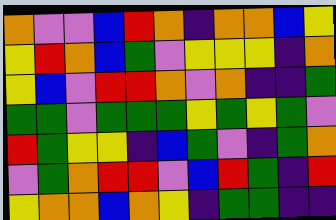[["orange", "violet", "violet", "blue", "red", "orange", "indigo", "orange", "orange", "blue", "yellow"], ["yellow", "red", "orange", "blue", "green", "violet", "yellow", "yellow", "yellow", "indigo", "orange"], ["yellow", "blue", "violet", "red", "red", "orange", "violet", "orange", "indigo", "indigo", "green"], ["green", "green", "violet", "green", "green", "green", "yellow", "green", "yellow", "green", "violet"], ["red", "green", "yellow", "yellow", "indigo", "blue", "green", "violet", "indigo", "green", "orange"], ["violet", "green", "orange", "red", "red", "violet", "blue", "red", "green", "indigo", "red"], ["yellow", "orange", "orange", "blue", "orange", "yellow", "indigo", "green", "green", "indigo", "indigo"]]